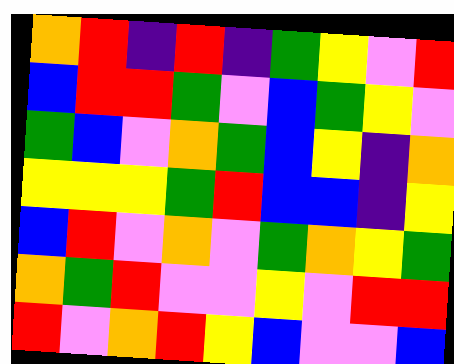[["orange", "red", "indigo", "red", "indigo", "green", "yellow", "violet", "red"], ["blue", "red", "red", "green", "violet", "blue", "green", "yellow", "violet"], ["green", "blue", "violet", "orange", "green", "blue", "yellow", "indigo", "orange"], ["yellow", "yellow", "yellow", "green", "red", "blue", "blue", "indigo", "yellow"], ["blue", "red", "violet", "orange", "violet", "green", "orange", "yellow", "green"], ["orange", "green", "red", "violet", "violet", "yellow", "violet", "red", "red"], ["red", "violet", "orange", "red", "yellow", "blue", "violet", "violet", "blue"]]